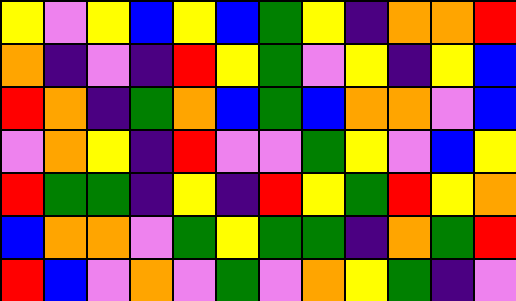[["yellow", "violet", "yellow", "blue", "yellow", "blue", "green", "yellow", "indigo", "orange", "orange", "red"], ["orange", "indigo", "violet", "indigo", "red", "yellow", "green", "violet", "yellow", "indigo", "yellow", "blue"], ["red", "orange", "indigo", "green", "orange", "blue", "green", "blue", "orange", "orange", "violet", "blue"], ["violet", "orange", "yellow", "indigo", "red", "violet", "violet", "green", "yellow", "violet", "blue", "yellow"], ["red", "green", "green", "indigo", "yellow", "indigo", "red", "yellow", "green", "red", "yellow", "orange"], ["blue", "orange", "orange", "violet", "green", "yellow", "green", "green", "indigo", "orange", "green", "red"], ["red", "blue", "violet", "orange", "violet", "green", "violet", "orange", "yellow", "green", "indigo", "violet"]]